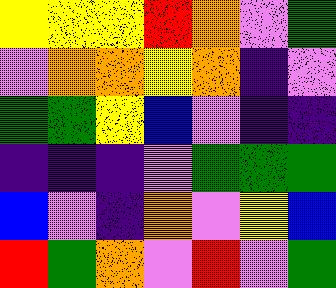[["yellow", "yellow", "yellow", "red", "orange", "violet", "green"], ["violet", "orange", "orange", "yellow", "orange", "indigo", "violet"], ["green", "green", "yellow", "blue", "violet", "indigo", "indigo"], ["indigo", "indigo", "indigo", "violet", "green", "green", "green"], ["blue", "violet", "indigo", "orange", "violet", "yellow", "blue"], ["red", "green", "orange", "violet", "red", "violet", "green"]]